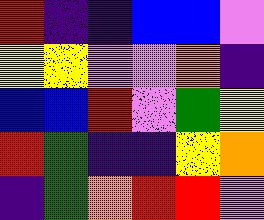[["red", "indigo", "indigo", "blue", "blue", "violet"], ["yellow", "yellow", "violet", "violet", "orange", "indigo"], ["blue", "blue", "red", "violet", "green", "yellow"], ["red", "green", "indigo", "indigo", "yellow", "orange"], ["indigo", "green", "orange", "red", "red", "violet"]]